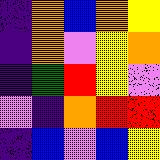[["indigo", "orange", "blue", "orange", "yellow"], ["indigo", "orange", "violet", "yellow", "orange"], ["indigo", "green", "red", "yellow", "violet"], ["violet", "indigo", "orange", "red", "red"], ["indigo", "blue", "violet", "blue", "yellow"]]